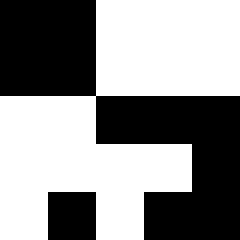[["black", "black", "white", "white", "white"], ["black", "black", "white", "white", "white"], ["white", "white", "black", "black", "black"], ["white", "white", "white", "white", "black"], ["white", "black", "white", "black", "black"]]